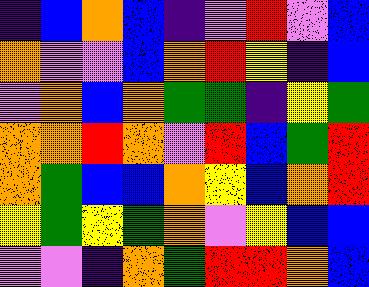[["indigo", "blue", "orange", "blue", "indigo", "violet", "red", "violet", "blue"], ["orange", "violet", "violet", "blue", "orange", "red", "yellow", "indigo", "blue"], ["violet", "orange", "blue", "orange", "green", "green", "indigo", "yellow", "green"], ["orange", "orange", "red", "orange", "violet", "red", "blue", "green", "red"], ["orange", "green", "blue", "blue", "orange", "yellow", "blue", "orange", "red"], ["yellow", "green", "yellow", "green", "orange", "violet", "yellow", "blue", "blue"], ["violet", "violet", "indigo", "orange", "green", "red", "red", "orange", "blue"]]